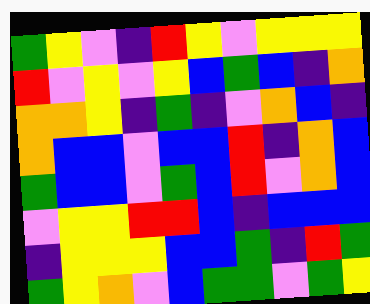[["green", "yellow", "violet", "indigo", "red", "yellow", "violet", "yellow", "yellow", "yellow"], ["red", "violet", "yellow", "violet", "yellow", "blue", "green", "blue", "indigo", "orange"], ["orange", "orange", "yellow", "indigo", "green", "indigo", "violet", "orange", "blue", "indigo"], ["orange", "blue", "blue", "violet", "blue", "blue", "red", "indigo", "orange", "blue"], ["green", "blue", "blue", "violet", "green", "blue", "red", "violet", "orange", "blue"], ["violet", "yellow", "yellow", "red", "red", "blue", "indigo", "blue", "blue", "blue"], ["indigo", "yellow", "yellow", "yellow", "blue", "blue", "green", "indigo", "red", "green"], ["green", "yellow", "orange", "violet", "blue", "green", "green", "violet", "green", "yellow"]]